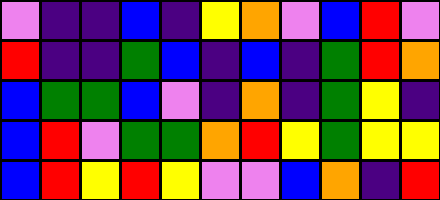[["violet", "indigo", "indigo", "blue", "indigo", "yellow", "orange", "violet", "blue", "red", "violet"], ["red", "indigo", "indigo", "green", "blue", "indigo", "blue", "indigo", "green", "red", "orange"], ["blue", "green", "green", "blue", "violet", "indigo", "orange", "indigo", "green", "yellow", "indigo"], ["blue", "red", "violet", "green", "green", "orange", "red", "yellow", "green", "yellow", "yellow"], ["blue", "red", "yellow", "red", "yellow", "violet", "violet", "blue", "orange", "indigo", "red"]]